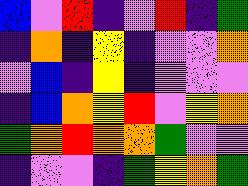[["blue", "violet", "red", "indigo", "violet", "red", "indigo", "green"], ["indigo", "orange", "indigo", "yellow", "indigo", "violet", "violet", "orange"], ["violet", "blue", "indigo", "yellow", "indigo", "violet", "violet", "violet"], ["indigo", "blue", "orange", "yellow", "red", "violet", "yellow", "orange"], ["green", "orange", "red", "orange", "orange", "green", "violet", "violet"], ["indigo", "violet", "violet", "indigo", "green", "yellow", "orange", "green"]]